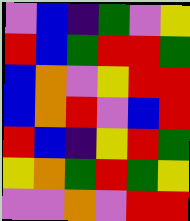[["violet", "blue", "indigo", "green", "violet", "yellow"], ["red", "blue", "green", "red", "red", "green"], ["blue", "orange", "violet", "yellow", "red", "red"], ["blue", "orange", "red", "violet", "blue", "red"], ["red", "blue", "indigo", "yellow", "red", "green"], ["yellow", "orange", "green", "red", "green", "yellow"], ["violet", "violet", "orange", "violet", "red", "red"]]